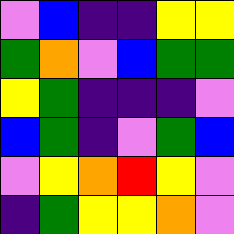[["violet", "blue", "indigo", "indigo", "yellow", "yellow"], ["green", "orange", "violet", "blue", "green", "green"], ["yellow", "green", "indigo", "indigo", "indigo", "violet"], ["blue", "green", "indigo", "violet", "green", "blue"], ["violet", "yellow", "orange", "red", "yellow", "violet"], ["indigo", "green", "yellow", "yellow", "orange", "violet"]]